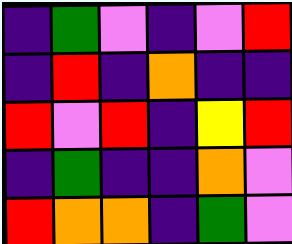[["indigo", "green", "violet", "indigo", "violet", "red"], ["indigo", "red", "indigo", "orange", "indigo", "indigo"], ["red", "violet", "red", "indigo", "yellow", "red"], ["indigo", "green", "indigo", "indigo", "orange", "violet"], ["red", "orange", "orange", "indigo", "green", "violet"]]